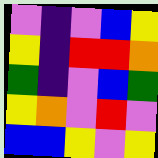[["violet", "indigo", "violet", "blue", "yellow"], ["yellow", "indigo", "red", "red", "orange"], ["green", "indigo", "violet", "blue", "green"], ["yellow", "orange", "violet", "red", "violet"], ["blue", "blue", "yellow", "violet", "yellow"]]